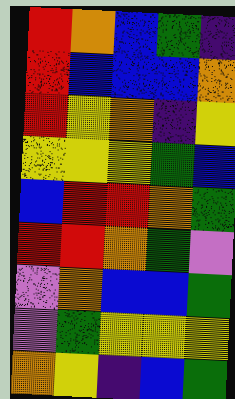[["red", "orange", "blue", "green", "indigo"], ["red", "blue", "blue", "blue", "orange"], ["red", "yellow", "orange", "indigo", "yellow"], ["yellow", "yellow", "yellow", "green", "blue"], ["blue", "red", "red", "orange", "green"], ["red", "red", "orange", "green", "violet"], ["violet", "orange", "blue", "blue", "green"], ["violet", "green", "yellow", "yellow", "yellow"], ["orange", "yellow", "indigo", "blue", "green"]]